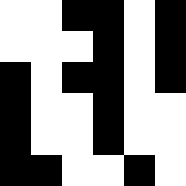[["white", "white", "black", "black", "white", "black"], ["white", "white", "white", "black", "white", "black"], ["black", "white", "black", "black", "white", "black"], ["black", "white", "white", "black", "white", "white"], ["black", "white", "white", "black", "white", "white"], ["black", "black", "white", "white", "black", "white"]]